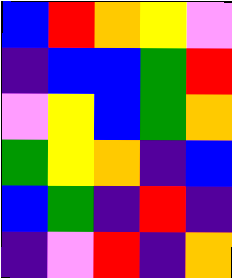[["blue", "red", "orange", "yellow", "violet"], ["indigo", "blue", "blue", "green", "red"], ["violet", "yellow", "blue", "green", "orange"], ["green", "yellow", "orange", "indigo", "blue"], ["blue", "green", "indigo", "red", "indigo"], ["indigo", "violet", "red", "indigo", "orange"]]